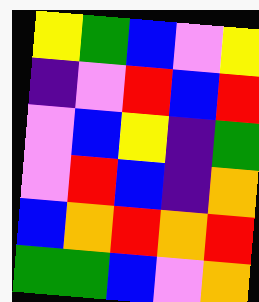[["yellow", "green", "blue", "violet", "yellow"], ["indigo", "violet", "red", "blue", "red"], ["violet", "blue", "yellow", "indigo", "green"], ["violet", "red", "blue", "indigo", "orange"], ["blue", "orange", "red", "orange", "red"], ["green", "green", "blue", "violet", "orange"]]